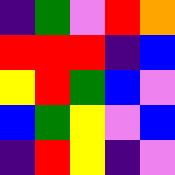[["indigo", "green", "violet", "red", "orange"], ["red", "red", "red", "indigo", "blue"], ["yellow", "red", "green", "blue", "violet"], ["blue", "green", "yellow", "violet", "blue"], ["indigo", "red", "yellow", "indigo", "violet"]]